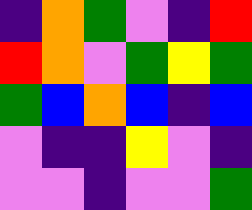[["indigo", "orange", "green", "violet", "indigo", "red"], ["red", "orange", "violet", "green", "yellow", "green"], ["green", "blue", "orange", "blue", "indigo", "blue"], ["violet", "indigo", "indigo", "yellow", "violet", "indigo"], ["violet", "violet", "indigo", "violet", "violet", "green"]]